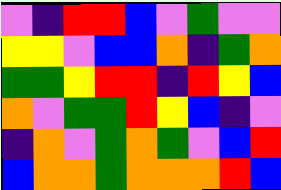[["violet", "indigo", "red", "red", "blue", "violet", "green", "violet", "violet"], ["yellow", "yellow", "violet", "blue", "blue", "orange", "indigo", "green", "orange"], ["green", "green", "yellow", "red", "red", "indigo", "red", "yellow", "blue"], ["orange", "violet", "green", "green", "red", "yellow", "blue", "indigo", "violet"], ["indigo", "orange", "violet", "green", "orange", "green", "violet", "blue", "red"], ["blue", "orange", "orange", "green", "orange", "orange", "orange", "red", "blue"]]